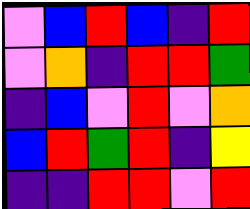[["violet", "blue", "red", "blue", "indigo", "red"], ["violet", "orange", "indigo", "red", "red", "green"], ["indigo", "blue", "violet", "red", "violet", "orange"], ["blue", "red", "green", "red", "indigo", "yellow"], ["indigo", "indigo", "red", "red", "violet", "red"]]